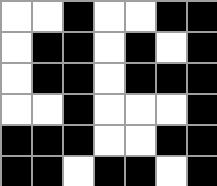[["white", "white", "black", "white", "white", "black", "black"], ["white", "black", "black", "white", "black", "white", "black"], ["white", "black", "black", "white", "black", "black", "black"], ["white", "white", "black", "white", "white", "white", "black"], ["black", "black", "black", "white", "white", "black", "black"], ["black", "black", "white", "black", "black", "white", "black"]]